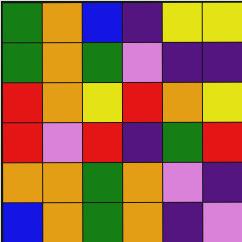[["green", "orange", "blue", "indigo", "yellow", "yellow"], ["green", "orange", "green", "violet", "indigo", "indigo"], ["red", "orange", "yellow", "red", "orange", "yellow"], ["red", "violet", "red", "indigo", "green", "red"], ["orange", "orange", "green", "orange", "violet", "indigo"], ["blue", "orange", "green", "orange", "indigo", "violet"]]